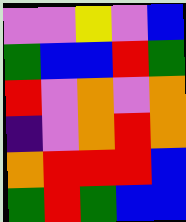[["violet", "violet", "yellow", "violet", "blue"], ["green", "blue", "blue", "red", "green"], ["red", "violet", "orange", "violet", "orange"], ["indigo", "violet", "orange", "red", "orange"], ["orange", "red", "red", "red", "blue"], ["green", "red", "green", "blue", "blue"]]